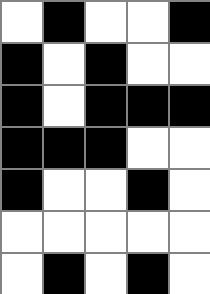[["white", "black", "white", "white", "black"], ["black", "white", "black", "white", "white"], ["black", "white", "black", "black", "black"], ["black", "black", "black", "white", "white"], ["black", "white", "white", "black", "white"], ["white", "white", "white", "white", "white"], ["white", "black", "white", "black", "white"]]